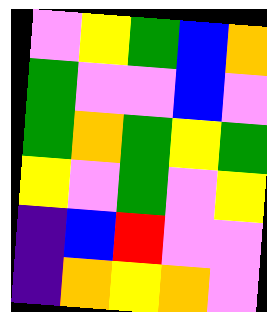[["violet", "yellow", "green", "blue", "orange"], ["green", "violet", "violet", "blue", "violet"], ["green", "orange", "green", "yellow", "green"], ["yellow", "violet", "green", "violet", "yellow"], ["indigo", "blue", "red", "violet", "violet"], ["indigo", "orange", "yellow", "orange", "violet"]]